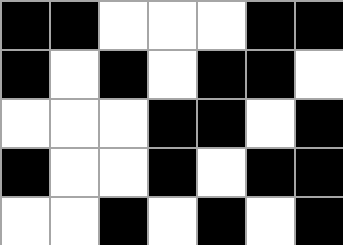[["black", "black", "white", "white", "white", "black", "black"], ["black", "white", "black", "white", "black", "black", "white"], ["white", "white", "white", "black", "black", "white", "black"], ["black", "white", "white", "black", "white", "black", "black"], ["white", "white", "black", "white", "black", "white", "black"]]